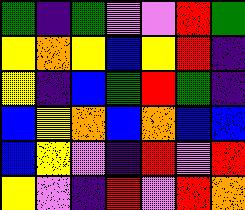[["green", "indigo", "green", "violet", "violet", "red", "green"], ["yellow", "orange", "yellow", "blue", "yellow", "red", "indigo"], ["yellow", "indigo", "blue", "green", "red", "green", "indigo"], ["blue", "yellow", "orange", "blue", "orange", "blue", "blue"], ["blue", "yellow", "violet", "indigo", "red", "violet", "red"], ["yellow", "violet", "indigo", "red", "violet", "red", "orange"]]